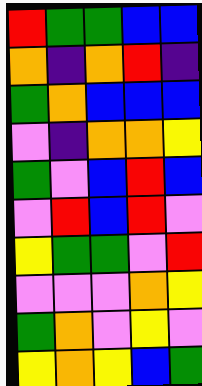[["red", "green", "green", "blue", "blue"], ["orange", "indigo", "orange", "red", "indigo"], ["green", "orange", "blue", "blue", "blue"], ["violet", "indigo", "orange", "orange", "yellow"], ["green", "violet", "blue", "red", "blue"], ["violet", "red", "blue", "red", "violet"], ["yellow", "green", "green", "violet", "red"], ["violet", "violet", "violet", "orange", "yellow"], ["green", "orange", "violet", "yellow", "violet"], ["yellow", "orange", "yellow", "blue", "green"]]